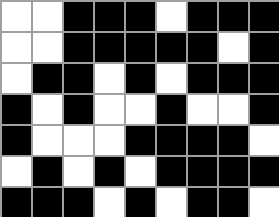[["white", "white", "black", "black", "black", "white", "black", "black", "black"], ["white", "white", "black", "black", "black", "black", "black", "white", "black"], ["white", "black", "black", "white", "black", "white", "black", "black", "black"], ["black", "white", "black", "white", "white", "black", "white", "white", "black"], ["black", "white", "white", "white", "black", "black", "black", "black", "white"], ["white", "black", "white", "black", "white", "black", "black", "black", "black"], ["black", "black", "black", "white", "black", "white", "black", "black", "white"]]